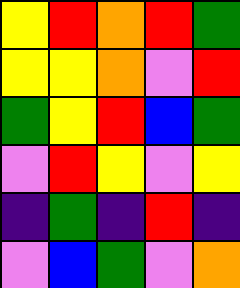[["yellow", "red", "orange", "red", "green"], ["yellow", "yellow", "orange", "violet", "red"], ["green", "yellow", "red", "blue", "green"], ["violet", "red", "yellow", "violet", "yellow"], ["indigo", "green", "indigo", "red", "indigo"], ["violet", "blue", "green", "violet", "orange"]]